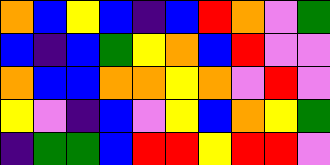[["orange", "blue", "yellow", "blue", "indigo", "blue", "red", "orange", "violet", "green"], ["blue", "indigo", "blue", "green", "yellow", "orange", "blue", "red", "violet", "violet"], ["orange", "blue", "blue", "orange", "orange", "yellow", "orange", "violet", "red", "violet"], ["yellow", "violet", "indigo", "blue", "violet", "yellow", "blue", "orange", "yellow", "green"], ["indigo", "green", "green", "blue", "red", "red", "yellow", "red", "red", "violet"]]